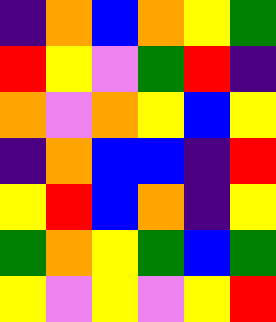[["indigo", "orange", "blue", "orange", "yellow", "green"], ["red", "yellow", "violet", "green", "red", "indigo"], ["orange", "violet", "orange", "yellow", "blue", "yellow"], ["indigo", "orange", "blue", "blue", "indigo", "red"], ["yellow", "red", "blue", "orange", "indigo", "yellow"], ["green", "orange", "yellow", "green", "blue", "green"], ["yellow", "violet", "yellow", "violet", "yellow", "red"]]